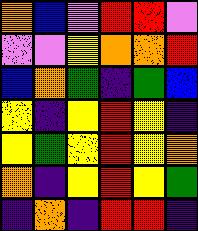[["orange", "blue", "violet", "red", "red", "violet"], ["violet", "violet", "yellow", "orange", "orange", "red"], ["blue", "orange", "green", "indigo", "green", "blue"], ["yellow", "indigo", "yellow", "red", "yellow", "indigo"], ["yellow", "green", "yellow", "red", "yellow", "orange"], ["orange", "indigo", "yellow", "red", "yellow", "green"], ["indigo", "orange", "indigo", "red", "red", "indigo"]]